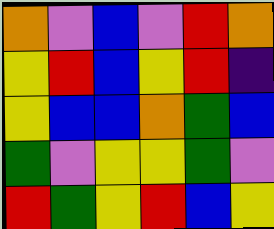[["orange", "violet", "blue", "violet", "red", "orange"], ["yellow", "red", "blue", "yellow", "red", "indigo"], ["yellow", "blue", "blue", "orange", "green", "blue"], ["green", "violet", "yellow", "yellow", "green", "violet"], ["red", "green", "yellow", "red", "blue", "yellow"]]